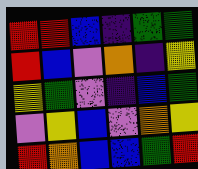[["red", "red", "blue", "indigo", "green", "green"], ["red", "blue", "violet", "orange", "indigo", "yellow"], ["yellow", "green", "violet", "indigo", "blue", "green"], ["violet", "yellow", "blue", "violet", "orange", "yellow"], ["red", "orange", "blue", "blue", "green", "red"]]